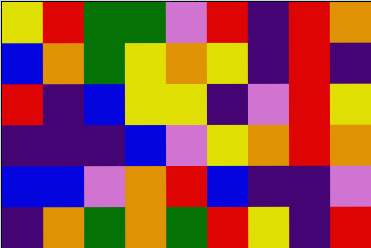[["yellow", "red", "green", "green", "violet", "red", "indigo", "red", "orange"], ["blue", "orange", "green", "yellow", "orange", "yellow", "indigo", "red", "indigo"], ["red", "indigo", "blue", "yellow", "yellow", "indigo", "violet", "red", "yellow"], ["indigo", "indigo", "indigo", "blue", "violet", "yellow", "orange", "red", "orange"], ["blue", "blue", "violet", "orange", "red", "blue", "indigo", "indigo", "violet"], ["indigo", "orange", "green", "orange", "green", "red", "yellow", "indigo", "red"]]